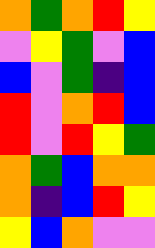[["orange", "green", "orange", "red", "yellow"], ["violet", "yellow", "green", "violet", "blue"], ["blue", "violet", "green", "indigo", "blue"], ["red", "violet", "orange", "red", "blue"], ["red", "violet", "red", "yellow", "green"], ["orange", "green", "blue", "orange", "orange"], ["orange", "indigo", "blue", "red", "yellow"], ["yellow", "blue", "orange", "violet", "violet"]]